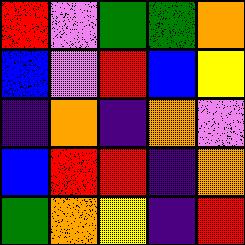[["red", "violet", "green", "green", "orange"], ["blue", "violet", "red", "blue", "yellow"], ["indigo", "orange", "indigo", "orange", "violet"], ["blue", "red", "red", "indigo", "orange"], ["green", "orange", "yellow", "indigo", "red"]]